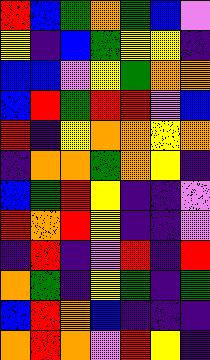[["red", "blue", "green", "orange", "green", "blue", "violet"], ["yellow", "indigo", "blue", "green", "yellow", "yellow", "indigo"], ["blue", "blue", "violet", "yellow", "green", "orange", "orange"], ["blue", "red", "green", "red", "red", "violet", "blue"], ["red", "indigo", "yellow", "orange", "orange", "yellow", "orange"], ["indigo", "orange", "orange", "green", "orange", "yellow", "indigo"], ["blue", "green", "red", "yellow", "indigo", "indigo", "violet"], ["red", "orange", "red", "yellow", "indigo", "indigo", "violet"], ["indigo", "red", "indigo", "violet", "red", "indigo", "red"], ["orange", "green", "indigo", "yellow", "green", "indigo", "green"], ["blue", "red", "orange", "blue", "indigo", "indigo", "indigo"], ["orange", "red", "orange", "violet", "red", "yellow", "indigo"]]